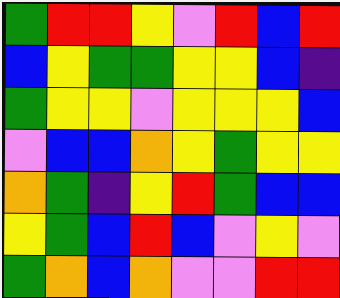[["green", "red", "red", "yellow", "violet", "red", "blue", "red"], ["blue", "yellow", "green", "green", "yellow", "yellow", "blue", "indigo"], ["green", "yellow", "yellow", "violet", "yellow", "yellow", "yellow", "blue"], ["violet", "blue", "blue", "orange", "yellow", "green", "yellow", "yellow"], ["orange", "green", "indigo", "yellow", "red", "green", "blue", "blue"], ["yellow", "green", "blue", "red", "blue", "violet", "yellow", "violet"], ["green", "orange", "blue", "orange", "violet", "violet", "red", "red"]]